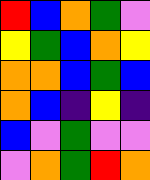[["red", "blue", "orange", "green", "violet"], ["yellow", "green", "blue", "orange", "yellow"], ["orange", "orange", "blue", "green", "blue"], ["orange", "blue", "indigo", "yellow", "indigo"], ["blue", "violet", "green", "violet", "violet"], ["violet", "orange", "green", "red", "orange"]]